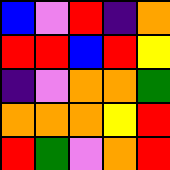[["blue", "violet", "red", "indigo", "orange"], ["red", "red", "blue", "red", "yellow"], ["indigo", "violet", "orange", "orange", "green"], ["orange", "orange", "orange", "yellow", "red"], ["red", "green", "violet", "orange", "red"]]